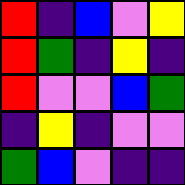[["red", "indigo", "blue", "violet", "yellow"], ["red", "green", "indigo", "yellow", "indigo"], ["red", "violet", "violet", "blue", "green"], ["indigo", "yellow", "indigo", "violet", "violet"], ["green", "blue", "violet", "indigo", "indigo"]]